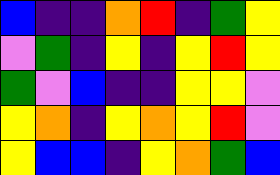[["blue", "indigo", "indigo", "orange", "red", "indigo", "green", "yellow"], ["violet", "green", "indigo", "yellow", "indigo", "yellow", "red", "yellow"], ["green", "violet", "blue", "indigo", "indigo", "yellow", "yellow", "violet"], ["yellow", "orange", "indigo", "yellow", "orange", "yellow", "red", "violet"], ["yellow", "blue", "blue", "indigo", "yellow", "orange", "green", "blue"]]